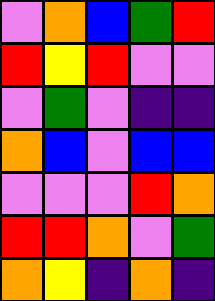[["violet", "orange", "blue", "green", "red"], ["red", "yellow", "red", "violet", "violet"], ["violet", "green", "violet", "indigo", "indigo"], ["orange", "blue", "violet", "blue", "blue"], ["violet", "violet", "violet", "red", "orange"], ["red", "red", "orange", "violet", "green"], ["orange", "yellow", "indigo", "orange", "indigo"]]